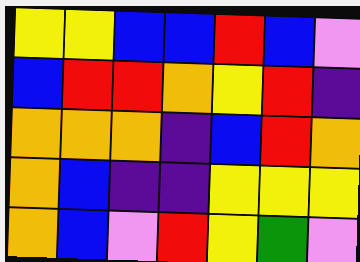[["yellow", "yellow", "blue", "blue", "red", "blue", "violet"], ["blue", "red", "red", "orange", "yellow", "red", "indigo"], ["orange", "orange", "orange", "indigo", "blue", "red", "orange"], ["orange", "blue", "indigo", "indigo", "yellow", "yellow", "yellow"], ["orange", "blue", "violet", "red", "yellow", "green", "violet"]]